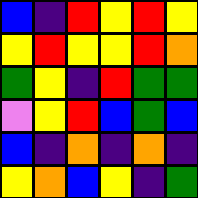[["blue", "indigo", "red", "yellow", "red", "yellow"], ["yellow", "red", "yellow", "yellow", "red", "orange"], ["green", "yellow", "indigo", "red", "green", "green"], ["violet", "yellow", "red", "blue", "green", "blue"], ["blue", "indigo", "orange", "indigo", "orange", "indigo"], ["yellow", "orange", "blue", "yellow", "indigo", "green"]]